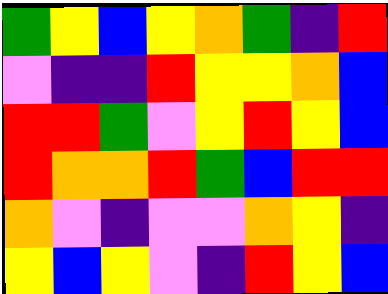[["green", "yellow", "blue", "yellow", "orange", "green", "indigo", "red"], ["violet", "indigo", "indigo", "red", "yellow", "yellow", "orange", "blue"], ["red", "red", "green", "violet", "yellow", "red", "yellow", "blue"], ["red", "orange", "orange", "red", "green", "blue", "red", "red"], ["orange", "violet", "indigo", "violet", "violet", "orange", "yellow", "indigo"], ["yellow", "blue", "yellow", "violet", "indigo", "red", "yellow", "blue"]]